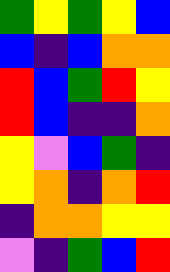[["green", "yellow", "green", "yellow", "blue"], ["blue", "indigo", "blue", "orange", "orange"], ["red", "blue", "green", "red", "yellow"], ["red", "blue", "indigo", "indigo", "orange"], ["yellow", "violet", "blue", "green", "indigo"], ["yellow", "orange", "indigo", "orange", "red"], ["indigo", "orange", "orange", "yellow", "yellow"], ["violet", "indigo", "green", "blue", "red"]]